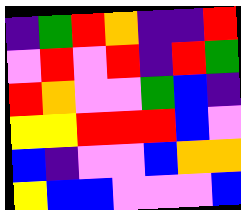[["indigo", "green", "red", "orange", "indigo", "indigo", "red"], ["violet", "red", "violet", "red", "indigo", "red", "green"], ["red", "orange", "violet", "violet", "green", "blue", "indigo"], ["yellow", "yellow", "red", "red", "red", "blue", "violet"], ["blue", "indigo", "violet", "violet", "blue", "orange", "orange"], ["yellow", "blue", "blue", "violet", "violet", "violet", "blue"]]